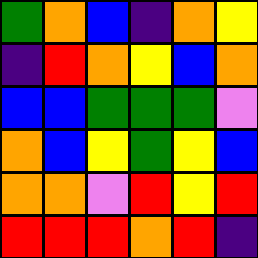[["green", "orange", "blue", "indigo", "orange", "yellow"], ["indigo", "red", "orange", "yellow", "blue", "orange"], ["blue", "blue", "green", "green", "green", "violet"], ["orange", "blue", "yellow", "green", "yellow", "blue"], ["orange", "orange", "violet", "red", "yellow", "red"], ["red", "red", "red", "orange", "red", "indigo"]]